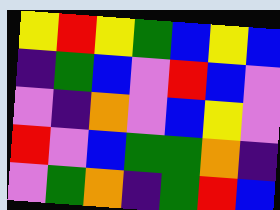[["yellow", "red", "yellow", "green", "blue", "yellow", "blue"], ["indigo", "green", "blue", "violet", "red", "blue", "violet"], ["violet", "indigo", "orange", "violet", "blue", "yellow", "violet"], ["red", "violet", "blue", "green", "green", "orange", "indigo"], ["violet", "green", "orange", "indigo", "green", "red", "blue"]]